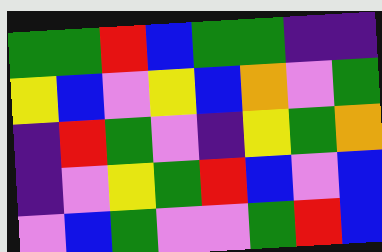[["green", "green", "red", "blue", "green", "green", "indigo", "indigo"], ["yellow", "blue", "violet", "yellow", "blue", "orange", "violet", "green"], ["indigo", "red", "green", "violet", "indigo", "yellow", "green", "orange"], ["indigo", "violet", "yellow", "green", "red", "blue", "violet", "blue"], ["violet", "blue", "green", "violet", "violet", "green", "red", "blue"]]